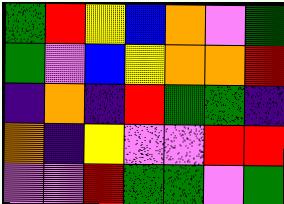[["green", "red", "yellow", "blue", "orange", "violet", "green"], ["green", "violet", "blue", "yellow", "orange", "orange", "red"], ["indigo", "orange", "indigo", "red", "green", "green", "indigo"], ["orange", "indigo", "yellow", "violet", "violet", "red", "red"], ["violet", "violet", "red", "green", "green", "violet", "green"]]